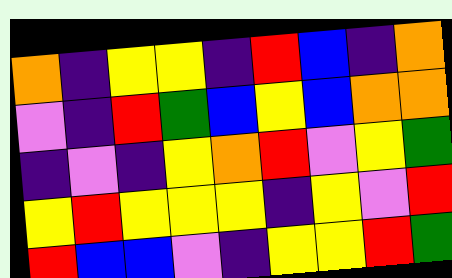[["orange", "indigo", "yellow", "yellow", "indigo", "red", "blue", "indigo", "orange"], ["violet", "indigo", "red", "green", "blue", "yellow", "blue", "orange", "orange"], ["indigo", "violet", "indigo", "yellow", "orange", "red", "violet", "yellow", "green"], ["yellow", "red", "yellow", "yellow", "yellow", "indigo", "yellow", "violet", "red"], ["red", "blue", "blue", "violet", "indigo", "yellow", "yellow", "red", "green"]]